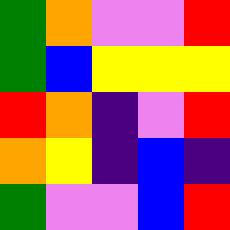[["green", "orange", "violet", "violet", "red"], ["green", "blue", "yellow", "yellow", "yellow"], ["red", "orange", "indigo", "violet", "red"], ["orange", "yellow", "indigo", "blue", "indigo"], ["green", "violet", "violet", "blue", "red"]]